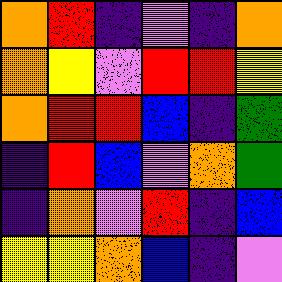[["orange", "red", "indigo", "violet", "indigo", "orange"], ["orange", "yellow", "violet", "red", "red", "yellow"], ["orange", "red", "red", "blue", "indigo", "green"], ["indigo", "red", "blue", "violet", "orange", "green"], ["indigo", "orange", "violet", "red", "indigo", "blue"], ["yellow", "yellow", "orange", "blue", "indigo", "violet"]]